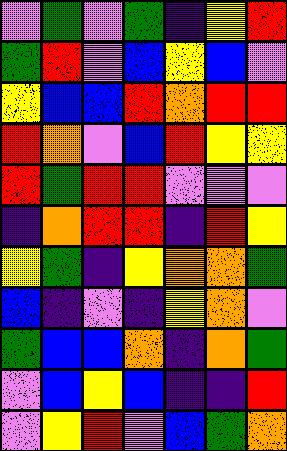[["violet", "green", "violet", "green", "indigo", "yellow", "red"], ["green", "red", "violet", "blue", "yellow", "blue", "violet"], ["yellow", "blue", "blue", "red", "orange", "red", "red"], ["red", "orange", "violet", "blue", "red", "yellow", "yellow"], ["red", "green", "red", "red", "violet", "violet", "violet"], ["indigo", "orange", "red", "red", "indigo", "red", "yellow"], ["yellow", "green", "indigo", "yellow", "orange", "orange", "green"], ["blue", "indigo", "violet", "indigo", "yellow", "orange", "violet"], ["green", "blue", "blue", "orange", "indigo", "orange", "green"], ["violet", "blue", "yellow", "blue", "indigo", "indigo", "red"], ["violet", "yellow", "red", "violet", "blue", "green", "orange"]]